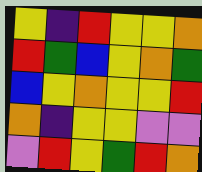[["yellow", "indigo", "red", "yellow", "yellow", "orange"], ["red", "green", "blue", "yellow", "orange", "green"], ["blue", "yellow", "orange", "yellow", "yellow", "red"], ["orange", "indigo", "yellow", "yellow", "violet", "violet"], ["violet", "red", "yellow", "green", "red", "orange"]]